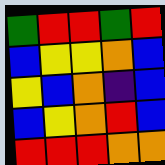[["green", "red", "red", "green", "red"], ["blue", "yellow", "yellow", "orange", "blue"], ["yellow", "blue", "orange", "indigo", "blue"], ["blue", "yellow", "orange", "red", "blue"], ["red", "red", "red", "orange", "orange"]]